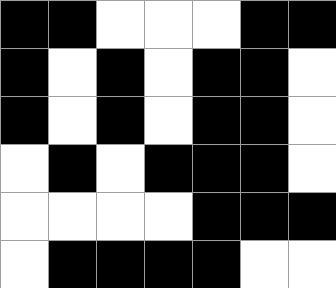[["black", "black", "white", "white", "white", "black", "black"], ["black", "white", "black", "white", "black", "black", "white"], ["black", "white", "black", "white", "black", "black", "white"], ["white", "black", "white", "black", "black", "black", "white"], ["white", "white", "white", "white", "black", "black", "black"], ["white", "black", "black", "black", "black", "white", "white"]]